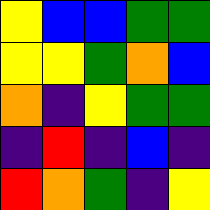[["yellow", "blue", "blue", "green", "green"], ["yellow", "yellow", "green", "orange", "blue"], ["orange", "indigo", "yellow", "green", "green"], ["indigo", "red", "indigo", "blue", "indigo"], ["red", "orange", "green", "indigo", "yellow"]]